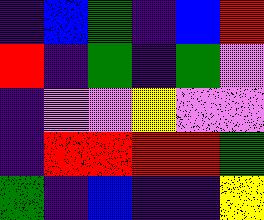[["indigo", "blue", "green", "indigo", "blue", "red"], ["red", "indigo", "green", "indigo", "green", "violet"], ["indigo", "violet", "violet", "yellow", "violet", "violet"], ["indigo", "red", "red", "red", "red", "green"], ["green", "indigo", "blue", "indigo", "indigo", "yellow"]]